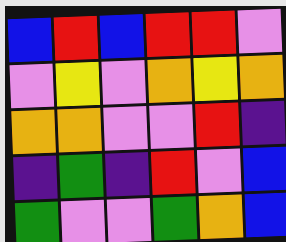[["blue", "red", "blue", "red", "red", "violet"], ["violet", "yellow", "violet", "orange", "yellow", "orange"], ["orange", "orange", "violet", "violet", "red", "indigo"], ["indigo", "green", "indigo", "red", "violet", "blue"], ["green", "violet", "violet", "green", "orange", "blue"]]